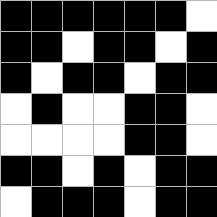[["black", "black", "black", "black", "black", "black", "white"], ["black", "black", "white", "black", "black", "white", "black"], ["black", "white", "black", "black", "white", "black", "black"], ["white", "black", "white", "white", "black", "black", "white"], ["white", "white", "white", "white", "black", "black", "white"], ["black", "black", "white", "black", "white", "black", "black"], ["white", "black", "black", "black", "white", "black", "black"]]